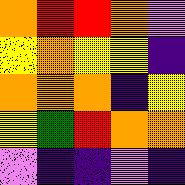[["orange", "red", "red", "orange", "violet"], ["yellow", "orange", "yellow", "yellow", "indigo"], ["orange", "orange", "orange", "indigo", "yellow"], ["yellow", "green", "red", "orange", "orange"], ["violet", "indigo", "indigo", "violet", "indigo"]]